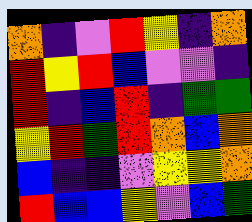[["orange", "indigo", "violet", "red", "yellow", "indigo", "orange"], ["red", "yellow", "red", "blue", "violet", "violet", "indigo"], ["red", "indigo", "blue", "red", "indigo", "green", "green"], ["yellow", "red", "green", "red", "orange", "blue", "orange"], ["blue", "indigo", "indigo", "violet", "yellow", "yellow", "orange"], ["red", "blue", "blue", "yellow", "violet", "blue", "green"]]